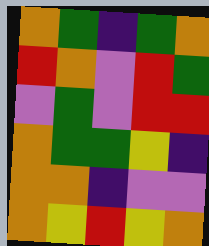[["orange", "green", "indigo", "green", "orange"], ["red", "orange", "violet", "red", "green"], ["violet", "green", "violet", "red", "red"], ["orange", "green", "green", "yellow", "indigo"], ["orange", "orange", "indigo", "violet", "violet"], ["orange", "yellow", "red", "yellow", "orange"]]